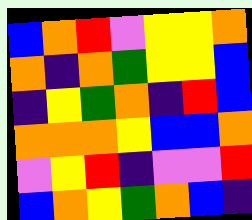[["blue", "orange", "red", "violet", "yellow", "yellow", "orange"], ["orange", "indigo", "orange", "green", "yellow", "yellow", "blue"], ["indigo", "yellow", "green", "orange", "indigo", "red", "blue"], ["orange", "orange", "orange", "yellow", "blue", "blue", "orange"], ["violet", "yellow", "red", "indigo", "violet", "violet", "red"], ["blue", "orange", "yellow", "green", "orange", "blue", "indigo"]]